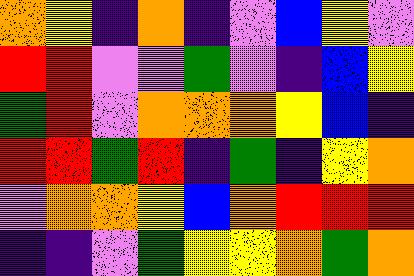[["orange", "yellow", "indigo", "orange", "indigo", "violet", "blue", "yellow", "violet"], ["red", "red", "violet", "violet", "green", "violet", "indigo", "blue", "yellow"], ["green", "red", "violet", "orange", "orange", "orange", "yellow", "blue", "indigo"], ["red", "red", "green", "red", "indigo", "green", "indigo", "yellow", "orange"], ["violet", "orange", "orange", "yellow", "blue", "orange", "red", "red", "red"], ["indigo", "indigo", "violet", "green", "yellow", "yellow", "orange", "green", "orange"]]